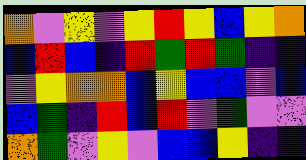[["orange", "violet", "yellow", "violet", "yellow", "red", "yellow", "blue", "yellow", "orange"], ["blue", "red", "blue", "indigo", "red", "green", "red", "green", "indigo", "indigo"], ["violet", "yellow", "orange", "orange", "blue", "yellow", "blue", "blue", "violet", "blue"], ["blue", "green", "indigo", "red", "blue", "red", "violet", "green", "violet", "violet"], ["orange", "green", "violet", "yellow", "violet", "blue", "blue", "yellow", "indigo", "indigo"]]